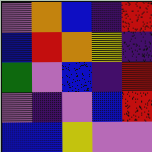[["violet", "orange", "blue", "indigo", "red"], ["blue", "red", "orange", "yellow", "indigo"], ["green", "violet", "blue", "indigo", "red"], ["violet", "indigo", "violet", "blue", "red"], ["blue", "blue", "yellow", "violet", "violet"]]